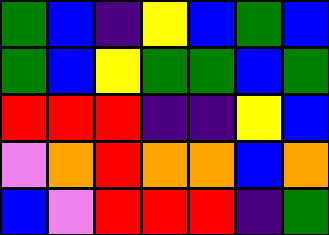[["green", "blue", "indigo", "yellow", "blue", "green", "blue"], ["green", "blue", "yellow", "green", "green", "blue", "green"], ["red", "red", "red", "indigo", "indigo", "yellow", "blue"], ["violet", "orange", "red", "orange", "orange", "blue", "orange"], ["blue", "violet", "red", "red", "red", "indigo", "green"]]